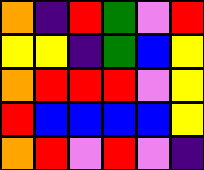[["orange", "indigo", "red", "green", "violet", "red"], ["yellow", "yellow", "indigo", "green", "blue", "yellow"], ["orange", "red", "red", "red", "violet", "yellow"], ["red", "blue", "blue", "blue", "blue", "yellow"], ["orange", "red", "violet", "red", "violet", "indigo"]]